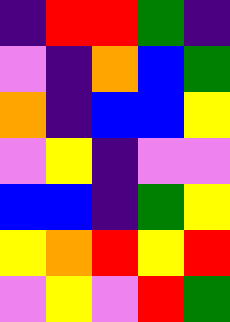[["indigo", "red", "red", "green", "indigo"], ["violet", "indigo", "orange", "blue", "green"], ["orange", "indigo", "blue", "blue", "yellow"], ["violet", "yellow", "indigo", "violet", "violet"], ["blue", "blue", "indigo", "green", "yellow"], ["yellow", "orange", "red", "yellow", "red"], ["violet", "yellow", "violet", "red", "green"]]